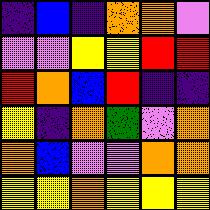[["indigo", "blue", "indigo", "orange", "orange", "violet"], ["violet", "violet", "yellow", "yellow", "red", "red"], ["red", "orange", "blue", "red", "indigo", "indigo"], ["yellow", "indigo", "orange", "green", "violet", "orange"], ["orange", "blue", "violet", "violet", "orange", "orange"], ["yellow", "yellow", "orange", "yellow", "yellow", "yellow"]]